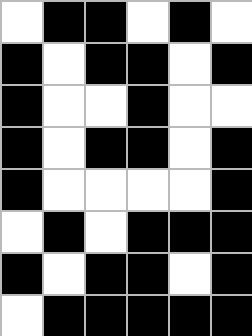[["white", "black", "black", "white", "black", "white"], ["black", "white", "black", "black", "white", "black"], ["black", "white", "white", "black", "white", "white"], ["black", "white", "black", "black", "white", "black"], ["black", "white", "white", "white", "white", "black"], ["white", "black", "white", "black", "black", "black"], ["black", "white", "black", "black", "white", "black"], ["white", "black", "black", "black", "black", "black"]]